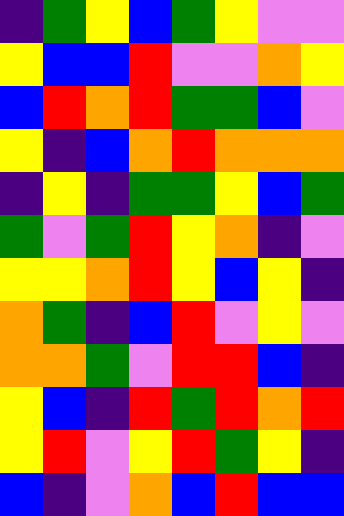[["indigo", "green", "yellow", "blue", "green", "yellow", "violet", "violet"], ["yellow", "blue", "blue", "red", "violet", "violet", "orange", "yellow"], ["blue", "red", "orange", "red", "green", "green", "blue", "violet"], ["yellow", "indigo", "blue", "orange", "red", "orange", "orange", "orange"], ["indigo", "yellow", "indigo", "green", "green", "yellow", "blue", "green"], ["green", "violet", "green", "red", "yellow", "orange", "indigo", "violet"], ["yellow", "yellow", "orange", "red", "yellow", "blue", "yellow", "indigo"], ["orange", "green", "indigo", "blue", "red", "violet", "yellow", "violet"], ["orange", "orange", "green", "violet", "red", "red", "blue", "indigo"], ["yellow", "blue", "indigo", "red", "green", "red", "orange", "red"], ["yellow", "red", "violet", "yellow", "red", "green", "yellow", "indigo"], ["blue", "indigo", "violet", "orange", "blue", "red", "blue", "blue"]]